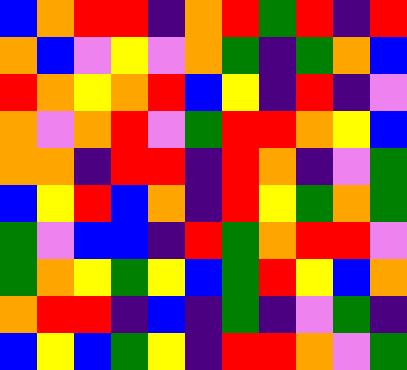[["blue", "orange", "red", "red", "indigo", "orange", "red", "green", "red", "indigo", "red"], ["orange", "blue", "violet", "yellow", "violet", "orange", "green", "indigo", "green", "orange", "blue"], ["red", "orange", "yellow", "orange", "red", "blue", "yellow", "indigo", "red", "indigo", "violet"], ["orange", "violet", "orange", "red", "violet", "green", "red", "red", "orange", "yellow", "blue"], ["orange", "orange", "indigo", "red", "red", "indigo", "red", "orange", "indigo", "violet", "green"], ["blue", "yellow", "red", "blue", "orange", "indigo", "red", "yellow", "green", "orange", "green"], ["green", "violet", "blue", "blue", "indigo", "red", "green", "orange", "red", "red", "violet"], ["green", "orange", "yellow", "green", "yellow", "blue", "green", "red", "yellow", "blue", "orange"], ["orange", "red", "red", "indigo", "blue", "indigo", "green", "indigo", "violet", "green", "indigo"], ["blue", "yellow", "blue", "green", "yellow", "indigo", "red", "red", "orange", "violet", "green"]]